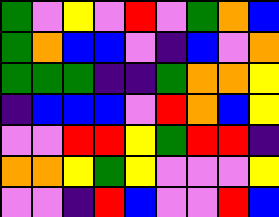[["green", "violet", "yellow", "violet", "red", "violet", "green", "orange", "blue"], ["green", "orange", "blue", "blue", "violet", "indigo", "blue", "violet", "orange"], ["green", "green", "green", "indigo", "indigo", "green", "orange", "orange", "yellow"], ["indigo", "blue", "blue", "blue", "violet", "red", "orange", "blue", "yellow"], ["violet", "violet", "red", "red", "yellow", "green", "red", "red", "indigo"], ["orange", "orange", "yellow", "green", "yellow", "violet", "violet", "violet", "yellow"], ["violet", "violet", "indigo", "red", "blue", "violet", "violet", "red", "blue"]]